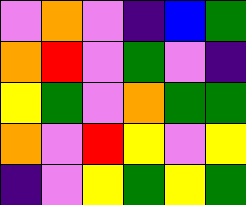[["violet", "orange", "violet", "indigo", "blue", "green"], ["orange", "red", "violet", "green", "violet", "indigo"], ["yellow", "green", "violet", "orange", "green", "green"], ["orange", "violet", "red", "yellow", "violet", "yellow"], ["indigo", "violet", "yellow", "green", "yellow", "green"]]